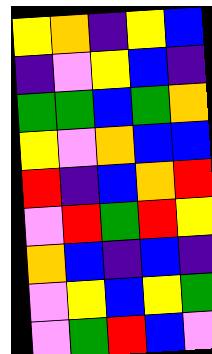[["yellow", "orange", "indigo", "yellow", "blue"], ["indigo", "violet", "yellow", "blue", "indigo"], ["green", "green", "blue", "green", "orange"], ["yellow", "violet", "orange", "blue", "blue"], ["red", "indigo", "blue", "orange", "red"], ["violet", "red", "green", "red", "yellow"], ["orange", "blue", "indigo", "blue", "indigo"], ["violet", "yellow", "blue", "yellow", "green"], ["violet", "green", "red", "blue", "violet"]]